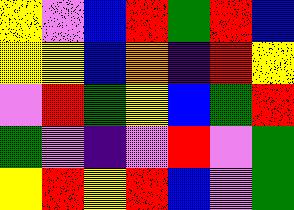[["yellow", "violet", "blue", "red", "green", "red", "blue"], ["yellow", "yellow", "blue", "orange", "indigo", "red", "yellow"], ["violet", "red", "green", "yellow", "blue", "green", "red"], ["green", "violet", "indigo", "violet", "red", "violet", "green"], ["yellow", "red", "yellow", "red", "blue", "violet", "green"]]